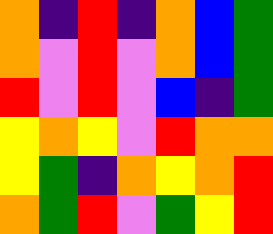[["orange", "indigo", "red", "indigo", "orange", "blue", "green"], ["orange", "violet", "red", "violet", "orange", "blue", "green"], ["red", "violet", "red", "violet", "blue", "indigo", "green"], ["yellow", "orange", "yellow", "violet", "red", "orange", "orange"], ["yellow", "green", "indigo", "orange", "yellow", "orange", "red"], ["orange", "green", "red", "violet", "green", "yellow", "red"]]